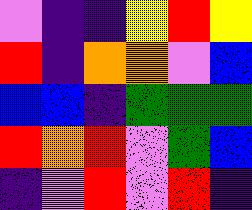[["violet", "indigo", "indigo", "yellow", "red", "yellow"], ["red", "indigo", "orange", "orange", "violet", "blue"], ["blue", "blue", "indigo", "green", "green", "green"], ["red", "orange", "red", "violet", "green", "blue"], ["indigo", "violet", "red", "violet", "red", "indigo"]]